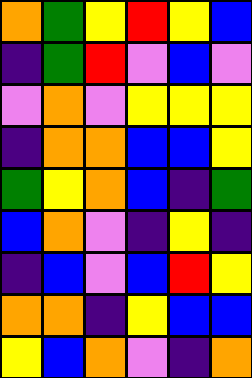[["orange", "green", "yellow", "red", "yellow", "blue"], ["indigo", "green", "red", "violet", "blue", "violet"], ["violet", "orange", "violet", "yellow", "yellow", "yellow"], ["indigo", "orange", "orange", "blue", "blue", "yellow"], ["green", "yellow", "orange", "blue", "indigo", "green"], ["blue", "orange", "violet", "indigo", "yellow", "indigo"], ["indigo", "blue", "violet", "blue", "red", "yellow"], ["orange", "orange", "indigo", "yellow", "blue", "blue"], ["yellow", "blue", "orange", "violet", "indigo", "orange"]]